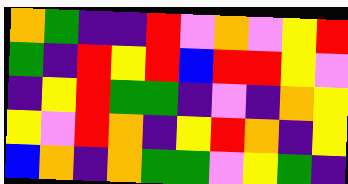[["orange", "green", "indigo", "indigo", "red", "violet", "orange", "violet", "yellow", "red"], ["green", "indigo", "red", "yellow", "red", "blue", "red", "red", "yellow", "violet"], ["indigo", "yellow", "red", "green", "green", "indigo", "violet", "indigo", "orange", "yellow"], ["yellow", "violet", "red", "orange", "indigo", "yellow", "red", "orange", "indigo", "yellow"], ["blue", "orange", "indigo", "orange", "green", "green", "violet", "yellow", "green", "indigo"]]